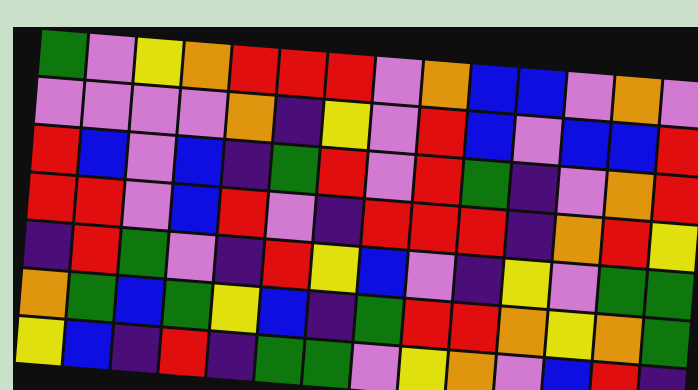[["green", "violet", "yellow", "orange", "red", "red", "red", "violet", "orange", "blue", "blue", "violet", "orange", "violet"], ["violet", "violet", "violet", "violet", "orange", "indigo", "yellow", "violet", "red", "blue", "violet", "blue", "blue", "red"], ["red", "blue", "violet", "blue", "indigo", "green", "red", "violet", "red", "green", "indigo", "violet", "orange", "red"], ["red", "red", "violet", "blue", "red", "violet", "indigo", "red", "red", "red", "indigo", "orange", "red", "yellow"], ["indigo", "red", "green", "violet", "indigo", "red", "yellow", "blue", "violet", "indigo", "yellow", "violet", "green", "green"], ["orange", "green", "blue", "green", "yellow", "blue", "indigo", "green", "red", "red", "orange", "yellow", "orange", "green"], ["yellow", "blue", "indigo", "red", "indigo", "green", "green", "violet", "yellow", "orange", "violet", "blue", "red", "indigo"]]